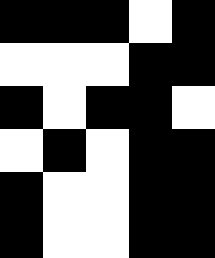[["black", "black", "black", "white", "black"], ["white", "white", "white", "black", "black"], ["black", "white", "black", "black", "white"], ["white", "black", "white", "black", "black"], ["black", "white", "white", "black", "black"], ["black", "white", "white", "black", "black"]]